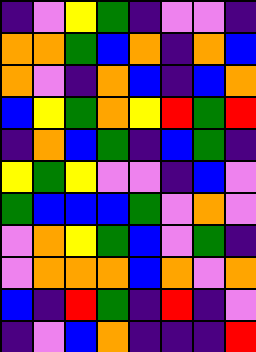[["indigo", "violet", "yellow", "green", "indigo", "violet", "violet", "indigo"], ["orange", "orange", "green", "blue", "orange", "indigo", "orange", "blue"], ["orange", "violet", "indigo", "orange", "blue", "indigo", "blue", "orange"], ["blue", "yellow", "green", "orange", "yellow", "red", "green", "red"], ["indigo", "orange", "blue", "green", "indigo", "blue", "green", "indigo"], ["yellow", "green", "yellow", "violet", "violet", "indigo", "blue", "violet"], ["green", "blue", "blue", "blue", "green", "violet", "orange", "violet"], ["violet", "orange", "yellow", "green", "blue", "violet", "green", "indigo"], ["violet", "orange", "orange", "orange", "blue", "orange", "violet", "orange"], ["blue", "indigo", "red", "green", "indigo", "red", "indigo", "violet"], ["indigo", "violet", "blue", "orange", "indigo", "indigo", "indigo", "red"]]